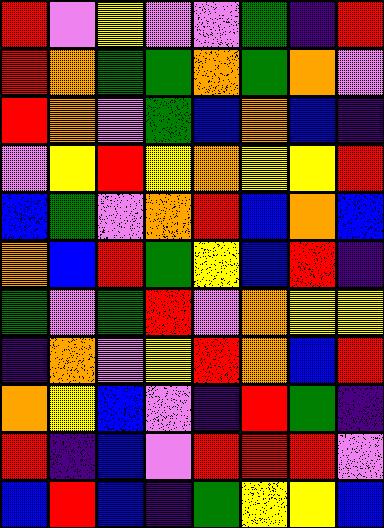[["red", "violet", "yellow", "violet", "violet", "green", "indigo", "red"], ["red", "orange", "green", "green", "orange", "green", "orange", "violet"], ["red", "orange", "violet", "green", "blue", "orange", "blue", "indigo"], ["violet", "yellow", "red", "yellow", "orange", "yellow", "yellow", "red"], ["blue", "green", "violet", "orange", "red", "blue", "orange", "blue"], ["orange", "blue", "red", "green", "yellow", "blue", "red", "indigo"], ["green", "violet", "green", "red", "violet", "orange", "yellow", "yellow"], ["indigo", "orange", "violet", "yellow", "red", "orange", "blue", "red"], ["orange", "yellow", "blue", "violet", "indigo", "red", "green", "indigo"], ["red", "indigo", "blue", "violet", "red", "red", "red", "violet"], ["blue", "red", "blue", "indigo", "green", "yellow", "yellow", "blue"]]